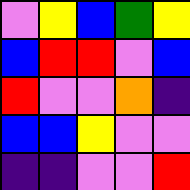[["violet", "yellow", "blue", "green", "yellow"], ["blue", "red", "red", "violet", "blue"], ["red", "violet", "violet", "orange", "indigo"], ["blue", "blue", "yellow", "violet", "violet"], ["indigo", "indigo", "violet", "violet", "red"]]